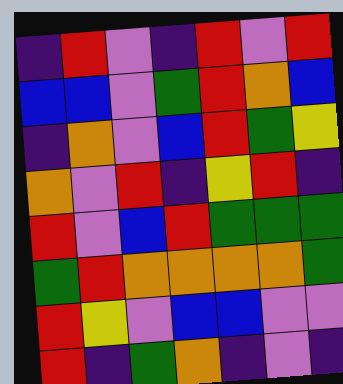[["indigo", "red", "violet", "indigo", "red", "violet", "red"], ["blue", "blue", "violet", "green", "red", "orange", "blue"], ["indigo", "orange", "violet", "blue", "red", "green", "yellow"], ["orange", "violet", "red", "indigo", "yellow", "red", "indigo"], ["red", "violet", "blue", "red", "green", "green", "green"], ["green", "red", "orange", "orange", "orange", "orange", "green"], ["red", "yellow", "violet", "blue", "blue", "violet", "violet"], ["red", "indigo", "green", "orange", "indigo", "violet", "indigo"]]